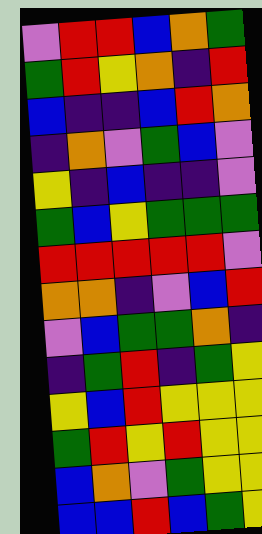[["violet", "red", "red", "blue", "orange", "green"], ["green", "red", "yellow", "orange", "indigo", "red"], ["blue", "indigo", "indigo", "blue", "red", "orange"], ["indigo", "orange", "violet", "green", "blue", "violet"], ["yellow", "indigo", "blue", "indigo", "indigo", "violet"], ["green", "blue", "yellow", "green", "green", "green"], ["red", "red", "red", "red", "red", "violet"], ["orange", "orange", "indigo", "violet", "blue", "red"], ["violet", "blue", "green", "green", "orange", "indigo"], ["indigo", "green", "red", "indigo", "green", "yellow"], ["yellow", "blue", "red", "yellow", "yellow", "yellow"], ["green", "red", "yellow", "red", "yellow", "yellow"], ["blue", "orange", "violet", "green", "yellow", "yellow"], ["blue", "blue", "red", "blue", "green", "yellow"]]